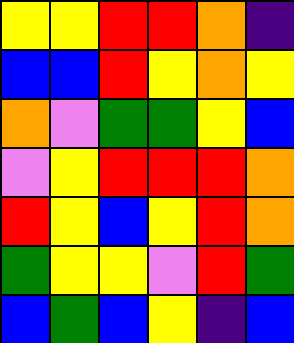[["yellow", "yellow", "red", "red", "orange", "indigo"], ["blue", "blue", "red", "yellow", "orange", "yellow"], ["orange", "violet", "green", "green", "yellow", "blue"], ["violet", "yellow", "red", "red", "red", "orange"], ["red", "yellow", "blue", "yellow", "red", "orange"], ["green", "yellow", "yellow", "violet", "red", "green"], ["blue", "green", "blue", "yellow", "indigo", "blue"]]